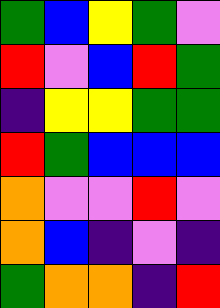[["green", "blue", "yellow", "green", "violet"], ["red", "violet", "blue", "red", "green"], ["indigo", "yellow", "yellow", "green", "green"], ["red", "green", "blue", "blue", "blue"], ["orange", "violet", "violet", "red", "violet"], ["orange", "blue", "indigo", "violet", "indigo"], ["green", "orange", "orange", "indigo", "red"]]